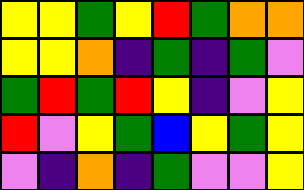[["yellow", "yellow", "green", "yellow", "red", "green", "orange", "orange"], ["yellow", "yellow", "orange", "indigo", "green", "indigo", "green", "violet"], ["green", "red", "green", "red", "yellow", "indigo", "violet", "yellow"], ["red", "violet", "yellow", "green", "blue", "yellow", "green", "yellow"], ["violet", "indigo", "orange", "indigo", "green", "violet", "violet", "yellow"]]